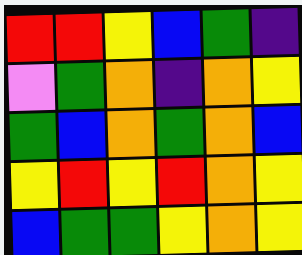[["red", "red", "yellow", "blue", "green", "indigo"], ["violet", "green", "orange", "indigo", "orange", "yellow"], ["green", "blue", "orange", "green", "orange", "blue"], ["yellow", "red", "yellow", "red", "orange", "yellow"], ["blue", "green", "green", "yellow", "orange", "yellow"]]